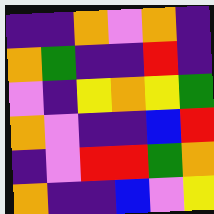[["indigo", "indigo", "orange", "violet", "orange", "indigo"], ["orange", "green", "indigo", "indigo", "red", "indigo"], ["violet", "indigo", "yellow", "orange", "yellow", "green"], ["orange", "violet", "indigo", "indigo", "blue", "red"], ["indigo", "violet", "red", "red", "green", "orange"], ["orange", "indigo", "indigo", "blue", "violet", "yellow"]]